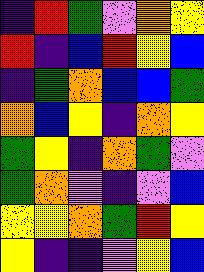[["indigo", "red", "green", "violet", "orange", "yellow"], ["red", "indigo", "blue", "red", "yellow", "blue"], ["indigo", "green", "orange", "blue", "blue", "green"], ["orange", "blue", "yellow", "indigo", "orange", "yellow"], ["green", "yellow", "indigo", "orange", "green", "violet"], ["green", "orange", "violet", "indigo", "violet", "blue"], ["yellow", "yellow", "orange", "green", "red", "yellow"], ["yellow", "indigo", "indigo", "violet", "yellow", "blue"]]